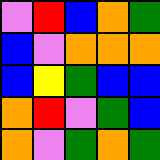[["violet", "red", "blue", "orange", "green"], ["blue", "violet", "orange", "orange", "orange"], ["blue", "yellow", "green", "blue", "blue"], ["orange", "red", "violet", "green", "blue"], ["orange", "violet", "green", "orange", "green"]]